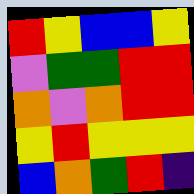[["red", "yellow", "blue", "blue", "yellow"], ["violet", "green", "green", "red", "red"], ["orange", "violet", "orange", "red", "red"], ["yellow", "red", "yellow", "yellow", "yellow"], ["blue", "orange", "green", "red", "indigo"]]